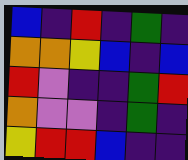[["blue", "indigo", "red", "indigo", "green", "indigo"], ["orange", "orange", "yellow", "blue", "indigo", "blue"], ["red", "violet", "indigo", "indigo", "green", "red"], ["orange", "violet", "violet", "indigo", "green", "indigo"], ["yellow", "red", "red", "blue", "indigo", "indigo"]]